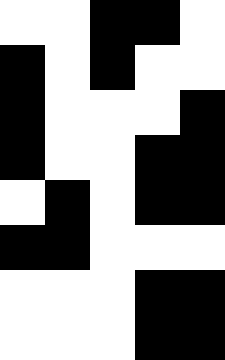[["white", "white", "black", "black", "white"], ["black", "white", "black", "white", "white"], ["black", "white", "white", "white", "black"], ["black", "white", "white", "black", "black"], ["white", "black", "white", "black", "black"], ["black", "black", "white", "white", "white"], ["white", "white", "white", "black", "black"], ["white", "white", "white", "black", "black"]]